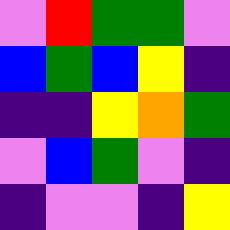[["violet", "red", "green", "green", "violet"], ["blue", "green", "blue", "yellow", "indigo"], ["indigo", "indigo", "yellow", "orange", "green"], ["violet", "blue", "green", "violet", "indigo"], ["indigo", "violet", "violet", "indigo", "yellow"]]